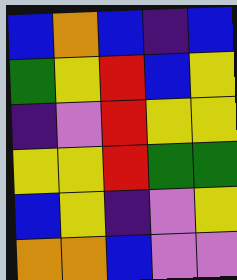[["blue", "orange", "blue", "indigo", "blue"], ["green", "yellow", "red", "blue", "yellow"], ["indigo", "violet", "red", "yellow", "yellow"], ["yellow", "yellow", "red", "green", "green"], ["blue", "yellow", "indigo", "violet", "yellow"], ["orange", "orange", "blue", "violet", "violet"]]